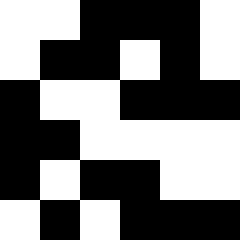[["white", "white", "black", "black", "black", "white"], ["white", "black", "black", "white", "black", "white"], ["black", "white", "white", "black", "black", "black"], ["black", "black", "white", "white", "white", "white"], ["black", "white", "black", "black", "white", "white"], ["white", "black", "white", "black", "black", "black"]]